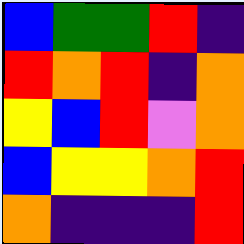[["blue", "green", "green", "red", "indigo"], ["red", "orange", "red", "indigo", "orange"], ["yellow", "blue", "red", "violet", "orange"], ["blue", "yellow", "yellow", "orange", "red"], ["orange", "indigo", "indigo", "indigo", "red"]]